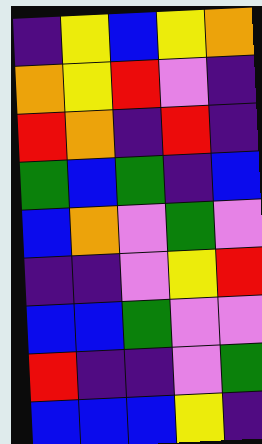[["indigo", "yellow", "blue", "yellow", "orange"], ["orange", "yellow", "red", "violet", "indigo"], ["red", "orange", "indigo", "red", "indigo"], ["green", "blue", "green", "indigo", "blue"], ["blue", "orange", "violet", "green", "violet"], ["indigo", "indigo", "violet", "yellow", "red"], ["blue", "blue", "green", "violet", "violet"], ["red", "indigo", "indigo", "violet", "green"], ["blue", "blue", "blue", "yellow", "indigo"]]